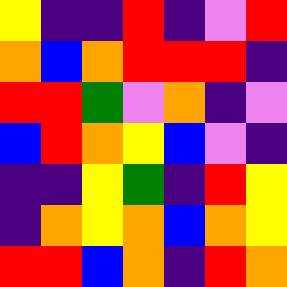[["yellow", "indigo", "indigo", "red", "indigo", "violet", "red"], ["orange", "blue", "orange", "red", "red", "red", "indigo"], ["red", "red", "green", "violet", "orange", "indigo", "violet"], ["blue", "red", "orange", "yellow", "blue", "violet", "indigo"], ["indigo", "indigo", "yellow", "green", "indigo", "red", "yellow"], ["indigo", "orange", "yellow", "orange", "blue", "orange", "yellow"], ["red", "red", "blue", "orange", "indigo", "red", "orange"]]